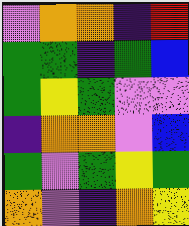[["violet", "orange", "orange", "indigo", "red"], ["green", "green", "indigo", "green", "blue"], ["green", "yellow", "green", "violet", "violet"], ["indigo", "orange", "orange", "violet", "blue"], ["green", "violet", "green", "yellow", "green"], ["orange", "violet", "indigo", "orange", "yellow"]]